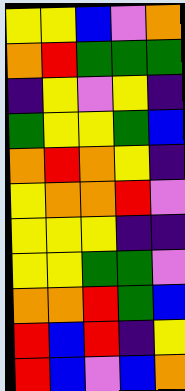[["yellow", "yellow", "blue", "violet", "orange"], ["orange", "red", "green", "green", "green"], ["indigo", "yellow", "violet", "yellow", "indigo"], ["green", "yellow", "yellow", "green", "blue"], ["orange", "red", "orange", "yellow", "indigo"], ["yellow", "orange", "orange", "red", "violet"], ["yellow", "yellow", "yellow", "indigo", "indigo"], ["yellow", "yellow", "green", "green", "violet"], ["orange", "orange", "red", "green", "blue"], ["red", "blue", "red", "indigo", "yellow"], ["red", "blue", "violet", "blue", "orange"]]